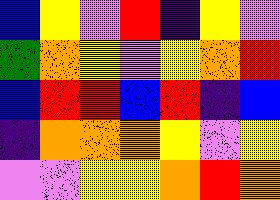[["blue", "yellow", "violet", "red", "indigo", "yellow", "violet"], ["green", "orange", "yellow", "violet", "yellow", "orange", "red"], ["blue", "red", "red", "blue", "red", "indigo", "blue"], ["indigo", "orange", "orange", "orange", "yellow", "violet", "yellow"], ["violet", "violet", "yellow", "yellow", "orange", "red", "orange"]]